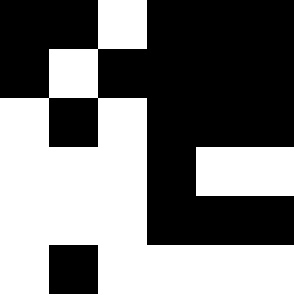[["black", "black", "white", "black", "black", "black"], ["black", "white", "black", "black", "black", "black"], ["white", "black", "white", "black", "black", "black"], ["white", "white", "white", "black", "white", "white"], ["white", "white", "white", "black", "black", "black"], ["white", "black", "white", "white", "white", "white"]]